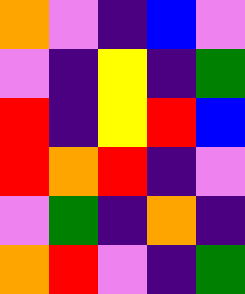[["orange", "violet", "indigo", "blue", "violet"], ["violet", "indigo", "yellow", "indigo", "green"], ["red", "indigo", "yellow", "red", "blue"], ["red", "orange", "red", "indigo", "violet"], ["violet", "green", "indigo", "orange", "indigo"], ["orange", "red", "violet", "indigo", "green"]]